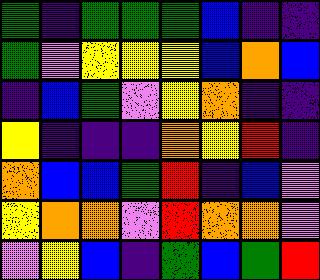[["green", "indigo", "green", "green", "green", "blue", "indigo", "indigo"], ["green", "violet", "yellow", "yellow", "yellow", "blue", "orange", "blue"], ["indigo", "blue", "green", "violet", "yellow", "orange", "indigo", "indigo"], ["yellow", "indigo", "indigo", "indigo", "orange", "yellow", "red", "indigo"], ["orange", "blue", "blue", "green", "red", "indigo", "blue", "violet"], ["yellow", "orange", "orange", "violet", "red", "orange", "orange", "violet"], ["violet", "yellow", "blue", "indigo", "green", "blue", "green", "red"]]